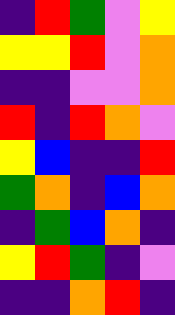[["indigo", "red", "green", "violet", "yellow"], ["yellow", "yellow", "red", "violet", "orange"], ["indigo", "indigo", "violet", "violet", "orange"], ["red", "indigo", "red", "orange", "violet"], ["yellow", "blue", "indigo", "indigo", "red"], ["green", "orange", "indigo", "blue", "orange"], ["indigo", "green", "blue", "orange", "indigo"], ["yellow", "red", "green", "indigo", "violet"], ["indigo", "indigo", "orange", "red", "indigo"]]